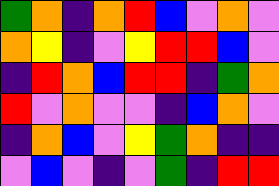[["green", "orange", "indigo", "orange", "red", "blue", "violet", "orange", "violet"], ["orange", "yellow", "indigo", "violet", "yellow", "red", "red", "blue", "violet"], ["indigo", "red", "orange", "blue", "red", "red", "indigo", "green", "orange"], ["red", "violet", "orange", "violet", "violet", "indigo", "blue", "orange", "violet"], ["indigo", "orange", "blue", "violet", "yellow", "green", "orange", "indigo", "indigo"], ["violet", "blue", "violet", "indigo", "violet", "green", "indigo", "red", "red"]]